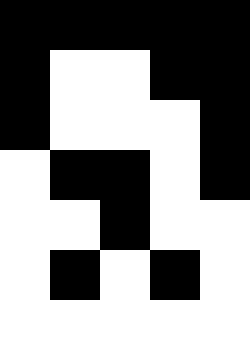[["black", "black", "black", "black", "black"], ["black", "white", "white", "black", "black"], ["black", "white", "white", "white", "black"], ["white", "black", "black", "white", "black"], ["white", "white", "black", "white", "white"], ["white", "black", "white", "black", "white"], ["white", "white", "white", "white", "white"]]